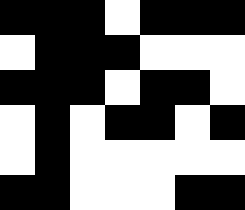[["black", "black", "black", "white", "black", "black", "black"], ["white", "black", "black", "black", "white", "white", "white"], ["black", "black", "black", "white", "black", "black", "white"], ["white", "black", "white", "black", "black", "white", "black"], ["white", "black", "white", "white", "white", "white", "white"], ["black", "black", "white", "white", "white", "black", "black"]]